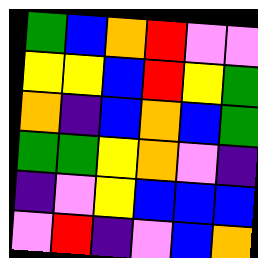[["green", "blue", "orange", "red", "violet", "violet"], ["yellow", "yellow", "blue", "red", "yellow", "green"], ["orange", "indigo", "blue", "orange", "blue", "green"], ["green", "green", "yellow", "orange", "violet", "indigo"], ["indigo", "violet", "yellow", "blue", "blue", "blue"], ["violet", "red", "indigo", "violet", "blue", "orange"]]